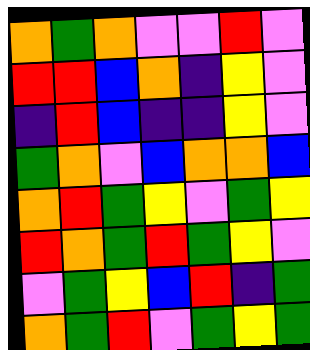[["orange", "green", "orange", "violet", "violet", "red", "violet"], ["red", "red", "blue", "orange", "indigo", "yellow", "violet"], ["indigo", "red", "blue", "indigo", "indigo", "yellow", "violet"], ["green", "orange", "violet", "blue", "orange", "orange", "blue"], ["orange", "red", "green", "yellow", "violet", "green", "yellow"], ["red", "orange", "green", "red", "green", "yellow", "violet"], ["violet", "green", "yellow", "blue", "red", "indigo", "green"], ["orange", "green", "red", "violet", "green", "yellow", "green"]]